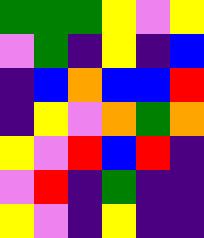[["green", "green", "green", "yellow", "violet", "yellow"], ["violet", "green", "indigo", "yellow", "indigo", "blue"], ["indigo", "blue", "orange", "blue", "blue", "red"], ["indigo", "yellow", "violet", "orange", "green", "orange"], ["yellow", "violet", "red", "blue", "red", "indigo"], ["violet", "red", "indigo", "green", "indigo", "indigo"], ["yellow", "violet", "indigo", "yellow", "indigo", "indigo"]]